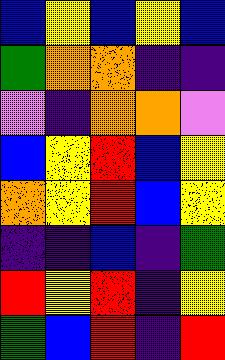[["blue", "yellow", "blue", "yellow", "blue"], ["green", "orange", "orange", "indigo", "indigo"], ["violet", "indigo", "orange", "orange", "violet"], ["blue", "yellow", "red", "blue", "yellow"], ["orange", "yellow", "red", "blue", "yellow"], ["indigo", "indigo", "blue", "indigo", "green"], ["red", "yellow", "red", "indigo", "yellow"], ["green", "blue", "red", "indigo", "red"]]